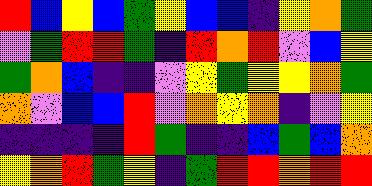[["red", "blue", "yellow", "blue", "green", "yellow", "blue", "blue", "indigo", "yellow", "orange", "green"], ["violet", "green", "red", "red", "green", "indigo", "red", "orange", "red", "violet", "blue", "yellow"], ["green", "orange", "blue", "indigo", "indigo", "violet", "yellow", "green", "yellow", "yellow", "orange", "green"], ["orange", "violet", "blue", "blue", "red", "violet", "orange", "yellow", "orange", "indigo", "violet", "yellow"], ["indigo", "indigo", "indigo", "indigo", "red", "green", "indigo", "indigo", "blue", "green", "blue", "orange"], ["yellow", "orange", "red", "green", "yellow", "indigo", "green", "red", "red", "orange", "red", "red"]]